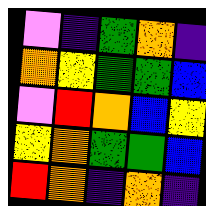[["violet", "indigo", "green", "orange", "indigo"], ["orange", "yellow", "green", "green", "blue"], ["violet", "red", "orange", "blue", "yellow"], ["yellow", "orange", "green", "green", "blue"], ["red", "orange", "indigo", "orange", "indigo"]]